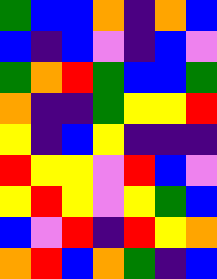[["green", "blue", "blue", "orange", "indigo", "orange", "blue"], ["blue", "indigo", "blue", "violet", "indigo", "blue", "violet"], ["green", "orange", "red", "green", "blue", "blue", "green"], ["orange", "indigo", "indigo", "green", "yellow", "yellow", "red"], ["yellow", "indigo", "blue", "yellow", "indigo", "indigo", "indigo"], ["red", "yellow", "yellow", "violet", "red", "blue", "violet"], ["yellow", "red", "yellow", "violet", "yellow", "green", "blue"], ["blue", "violet", "red", "indigo", "red", "yellow", "orange"], ["orange", "red", "blue", "orange", "green", "indigo", "blue"]]